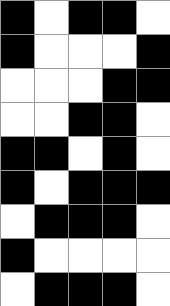[["black", "white", "black", "black", "white"], ["black", "white", "white", "white", "black"], ["white", "white", "white", "black", "black"], ["white", "white", "black", "black", "white"], ["black", "black", "white", "black", "white"], ["black", "white", "black", "black", "black"], ["white", "black", "black", "black", "white"], ["black", "white", "white", "white", "white"], ["white", "black", "black", "black", "white"]]